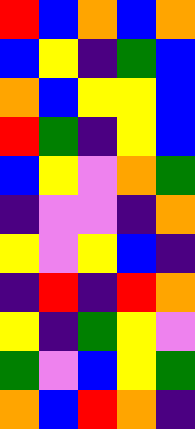[["red", "blue", "orange", "blue", "orange"], ["blue", "yellow", "indigo", "green", "blue"], ["orange", "blue", "yellow", "yellow", "blue"], ["red", "green", "indigo", "yellow", "blue"], ["blue", "yellow", "violet", "orange", "green"], ["indigo", "violet", "violet", "indigo", "orange"], ["yellow", "violet", "yellow", "blue", "indigo"], ["indigo", "red", "indigo", "red", "orange"], ["yellow", "indigo", "green", "yellow", "violet"], ["green", "violet", "blue", "yellow", "green"], ["orange", "blue", "red", "orange", "indigo"]]